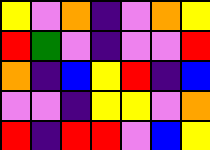[["yellow", "violet", "orange", "indigo", "violet", "orange", "yellow"], ["red", "green", "violet", "indigo", "violet", "violet", "red"], ["orange", "indigo", "blue", "yellow", "red", "indigo", "blue"], ["violet", "violet", "indigo", "yellow", "yellow", "violet", "orange"], ["red", "indigo", "red", "red", "violet", "blue", "yellow"]]